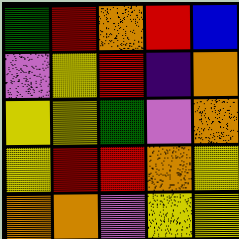[["green", "red", "orange", "red", "blue"], ["violet", "yellow", "red", "indigo", "orange"], ["yellow", "yellow", "green", "violet", "orange"], ["yellow", "red", "red", "orange", "yellow"], ["orange", "orange", "violet", "yellow", "yellow"]]